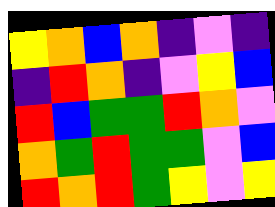[["yellow", "orange", "blue", "orange", "indigo", "violet", "indigo"], ["indigo", "red", "orange", "indigo", "violet", "yellow", "blue"], ["red", "blue", "green", "green", "red", "orange", "violet"], ["orange", "green", "red", "green", "green", "violet", "blue"], ["red", "orange", "red", "green", "yellow", "violet", "yellow"]]